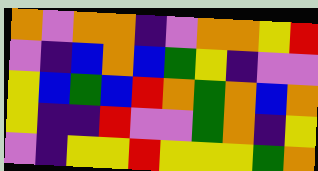[["orange", "violet", "orange", "orange", "indigo", "violet", "orange", "orange", "yellow", "red"], ["violet", "indigo", "blue", "orange", "blue", "green", "yellow", "indigo", "violet", "violet"], ["yellow", "blue", "green", "blue", "red", "orange", "green", "orange", "blue", "orange"], ["yellow", "indigo", "indigo", "red", "violet", "violet", "green", "orange", "indigo", "yellow"], ["violet", "indigo", "yellow", "yellow", "red", "yellow", "yellow", "yellow", "green", "orange"]]